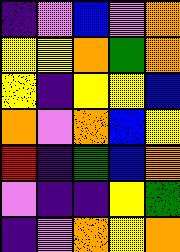[["indigo", "violet", "blue", "violet", "orange"], ["yellow", "yellow", "orange", "green", "orange"], ["yellow", "indigo", "yellow", "yellow", "blue"], ["orange", "violet", "orange", "blue", "yellow"], ["red", "indigo", "green", "blue", "orange"], ["violet", "indigo", "indigo", "yellow", "green"], ["indigo", "violet", "orange", "yellow", "orange"]]